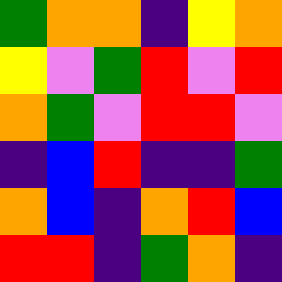[["green", "orange", "orange", "indigo", "yellow", "orange"], ["yellow", "violet", "green", "red", "violet", "red"], ["orange", "green", "violet", "red", "red", "violet"], ["indigo", "blue", "red", "indigo", "indigo", "green"], ["orange", "blue", "indigo", "orange", "red", "blue"], ["red", "red", "indigo", "green", "orange", "indigo"]]